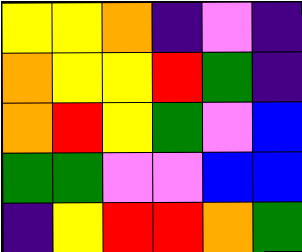[["yellow", "yellow", "orange", "indigo", "violet", "indigo"], ["orange", "yellow", "yellow", "red", "green", "indigo"], ["orange", "red", "yellow", "green", "violet", "blue"], ["green", "green", "violet", "violet", "blue", "blue"], ["indigo", "yellow", "red", "red", "orange", "green"]]